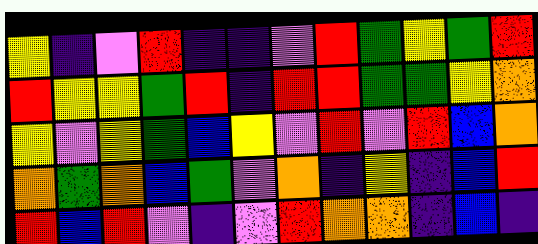[["yellow", "indigo", "violet", "red", "indigo", "indigo", "violet", "red", "green", "yellow", "green", "red"], ["red", "yellow", "yellow", "green", "red", "indigo", "red", "red", "green", "green", "yellow", "orange"], ["yellow", "violet", "yellow", "green", "blue", "yellow", "violet", "red", "violet", "red", "blue", "orange"], ["orange", "green", "orange", "blue", "green", "violet", "orange", "indigo", "yellow", "indigo", "blue", "red"], ["red", "blue", "red", "violet", "indigo", "violet", "red", "orange", "orange", "indigo", "blue", "indigo"]]